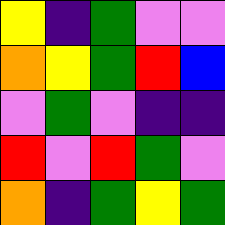[["yellow", "indigo", "green", "violet", "violet"], ["orange", "yellow", "green", "red", "blue"], ["violet", "green", "violet", "indigo", "indigo"], ["red", "violet", "red", "green", "violet"], ["orange", "indigo", "green", "yellow", "green"]]